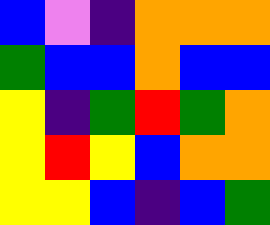[["blue", "violet", "indigo", "orange", "orange", "orange"], ["green", "blue", "blue", "orange", "blue", "blue"], ["yellow", "indigo", "green", "red", "green", "orange"], ["yellow", "red", "yellow", "blue", "orange", "orange"], ["yellow", "yellow", "blue", "indigo", "blue", "green"]]